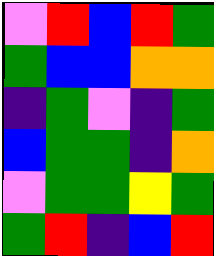[["violet", "red", "blue", "red", "green"], ["green", "blue", "blue", "orange", "orange"], ["indigo", "green", "violet", "indigo", "green"], ["blue", "green", "green", "indigo", "orange"], ["violet", "green", "green", "yellow", "green"], ["green", "red", "indigo", "blue", "red"]]